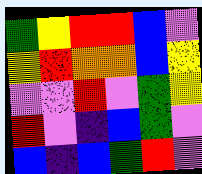[["green", "yellow", "red", "red", "blue", "violet"], ["yellow", "red", "orange", "orange", "blue", "yellow"], ["violet", "violet", "red", "violet", "green", "yellow"], ["red", "violet", "indigo", "blue", "green", "violet"], ["blue", "indigo", "blue", "green", "red", "violet"]]